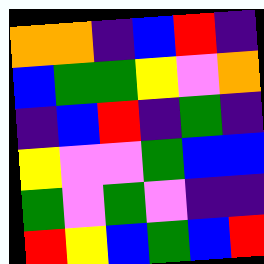[["orange", "orange", "indigo", "blue", "red", "indigo"], ["blue", "green", "green", "yellow", "violet", "orange"], ["indigo", "blue", "red", "indigo", "green", "indigo"], ["yellow", "violet", "violet", "green", "blue", "blue"], ["green", "violet", "green", "violet", "indigo", "indigo"], ["red", "yellow", "blue", "green", "blue", "red"]]